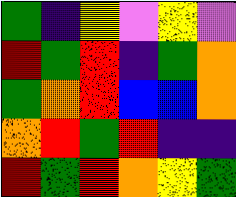[["green", "indigo", "yellow", "violet", "yellow", "violet"], ["red", "green", "red", "indigo", "green", "orange"], ["green", "orange", "red", "blue", "blue", "orange"], ["orange", "red", "green", "red", "indigo", "indigo"], ["red", "green", "red", "orange", "yellow", "green"]]